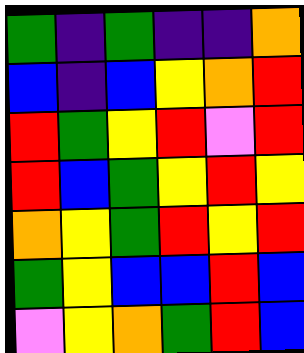[["green", "indigo", "green", "indigo", "indigo", "orange"], ["blue", "indigo", "blue", "yellow", "orange", "red"], ["red", "green", "yellow", "red", "violet", "red"], ["red", "blue", "green", "yellow", "red", "yellow"], ["orange", "yellow", "green", "red", "yellow", "red"], ["green", "yellow", "blue", "blue", "red", "blue"], ["violet", "yellow", "orange", "green", "red", "blue"]]